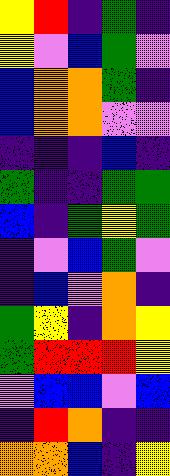[["yellow", "red", "indigo", "green", "indigo"], ["yellow", "violet", "blue", "green", "violet"], ["blue", "orange", "orange", "green", "indigo"], ["blue", "orange", "orange", "violet", "violet"], ["indigo", "indigo", "indigo", "blue", "indigo"], ["green", "indigo", "indigo", "green", "green"], ["blue", "indigo", "green", "yellow", "green"], ["indigo", "violet", "blue", "green", "violet"], ["indigo", "blue", "violet", "orange", "indigo"], ["green", "yellow", "indigo", "orange", "yellow"], ["green", "red", "red", "red", "yellow"], ["violet", "blue", "blue", "violet", "blue"], ["indigo", "red", "orange", "indigo", "indigo"], ["orange", "orange", "blue", "indigo", "yellow"]]